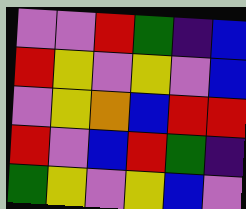[["violet", "violet", "red", "green", "indigo", "blue"], ["red", "yellow", "violet", "yellow", "violet", "blue"], ["violet", "yellow", "orange", "blue", "red", "red"], ["red", "violet", "blue", "red", "green", "indigo"], ["green", "yellow", "violet", "yellow", "blue", "violet"]]